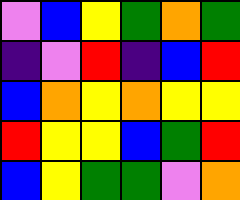[["violet", "blue", "yellow", "green", "orange", "green"], ["indigo", "violet", "red", "indigo", "blue", "red"], ["blue", "orange", "yellow", "orange", "yellow", "yellow"], ["red", "yellow", "yellow", "blue", "green", "red"], ["blue", "yellow", "green", "green", "violet", "orange"]]